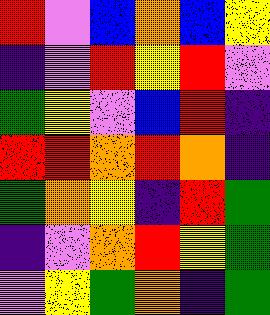[["red", "violet", "blue", "orange", "blue", "yellow"], ["indigo", "violet", "red", "yellow", "red", "violet"], ["green", "yellow", "violet", "blue", "red", "indigo"], ["red", "red", "orange", "red", "orange", "indigo"], ["green", "orange", "yellow", "indigo", "red", "green"], ["indigo", "violet", "orange", "red", "yellow", "green"], ["violet", "yellow", "green", "orange", "indigo", "green"]]